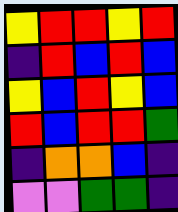[["yellow", "red", "red", "yellow", "red"], ["indigo", "red", "blue", "red", "blue"], ["yellow", "blue", "red", "yellow", "blue"], ["red", "blue", "red", "red", "green"], ["indigo", "orange", "orange", "blue", "indigo"], ["violet", "violet", "green", "green", "indigo"]]